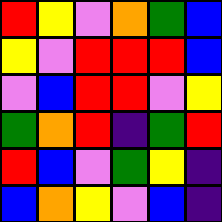[["red", "yellow", "violet", "orange", "green", "blue"], ["yellow", "violet", "red", "red", "red", "blue"], ["violet", "blue", "red", "red", "violet", "yellow"], ["green", "orange", "red", "indigo", "green", "red"], ["red", "blue", "violet", "green", "yellow", "indigo"], ["blue", "orange", "yellow", "violet", "blue", "indigo"]]